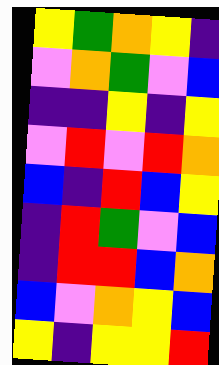[["yellow", "green", "orange", "yellow", "indigo"], ["violet", "orange", "green", "violet", "blue"], ["indigo", "indigo", "yellow", "indigo", "yellow"], ["violet", "red", "violet", "red", "orange"], ["blue", "indigo", "red", "blue", "yellow"], ["indigo", "red", "green", "violet", "blue"], ["indigo", "red", "red", "blue", "orange"], ["blue", "violet", "orange", "yellow", "blue"], ["yellow", "indigo", "yellow", "yellow", "red"]]